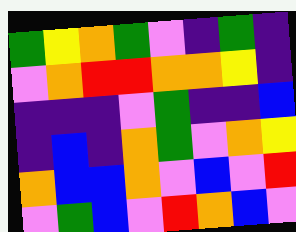[["green", "yellow", "orange", "green", "violet", "indigo", "green", "indigo"], ["violet", "orange", "red", "red", "orange", "orange", "yellow", "indigo"], ["indigo", "indigo", "indigo", "violet", "green", "indigo", "indigo", "blue"], ["indigo", "blue", "indigo", "orange", "green", "violet", "orange", "yellow"], ["orange", "blue", "blue", "orange", "violet", "blue", "violet", "red"], ["violet", "green", "blue", "violet", "red", "orange", "blue", "violet"]]